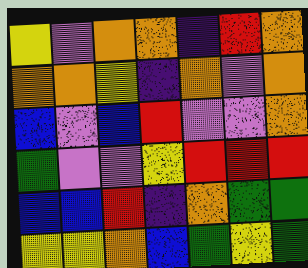[["yellow", "violet", "orange", "orange", "indigo", "red", "orange"], ["orange", "orange", "yellow", "indigo", "orange", "violet", "orange"], ["blue", "violet", "blue", "red", "violet", "violet", "orange"], ["green", "violet", "violet", "yellow", "red", "red", "red"], ["blue", "blue", "red", "indigo", "orange", "green", "green"], ["yellow", "yellow", "orange", "blue", "green", "yellow", "green"]]